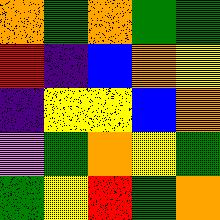[["orange", "green", "orange", "green", "green"], ["red", "indigo", "blue", "orange", "yellow"], ["indigo", "yellow", "yellow", "blue", "orange"], ["violet", "green", "orange", "yellow", "green"], ["green", "yellow", "red", "green", "orange"]]